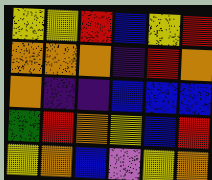[["yellow", "yellow", "red", "blue", "yellow", "red"], ["orange", "orange", "orange", "indigo", "red", "orange"], ["orange", "indigo", "indigo", "blue", "blue", "blue"], ["green", "red", "orange", "yellow", "blue", "red"], ["yellow", "orange", "blue", "violet", "yellow", "orange"]]